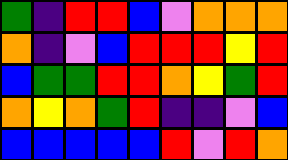[["green", "indigo", "red", "red", "blue", "violet", "orange", "orange", "orange"], ["orange", "indigo", "violet", "blue", "red", "red", "red", "yellow", "red"], ["blue", "green", "green", "red", "red", "orange", "yellow", "green", "red"], ["orange", "yellow", "orange", "green", "red", "indigo", "indigo", "violet", "blue"], ["blue", "blue", "blue", "blue", "blue", "red", "violet", "red", "orange"]]